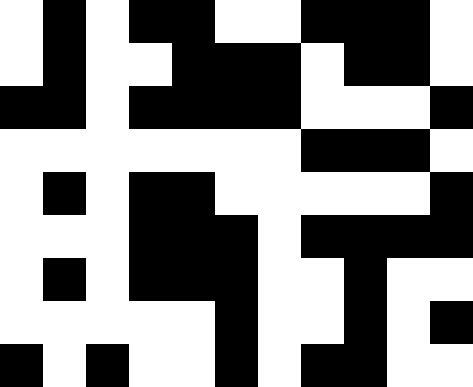[["white", "black", "white", "black", "black", "white", "white", "black", "black", "black", "white"], ["white", "black", "white", "white", "black", "black", "black", "white", "black", "black", "white"], ["black", "black", "white", "black", "black", "black", "black", "white", "white", "white", "black"], ["white", "white", "white", "white", "white", "white", "white", "black", "black", "black", "white"], ["white", "black", "white", "black", "black", "white", "white", "white", "white", "white", "black"], ["white", "white", "white", "black", "black", "black", "white", "black", "black", "black", "black"], ["white", "black", "white", "black", "black", "black", "white", "white", "black", "white", "white"], ["white", "white", "white", "white", "white", "black", "white", "white", "black", "white", "black"], ["black", "white", "black", "white", "white", "black", "white", "black", "black", "white", "white"]]